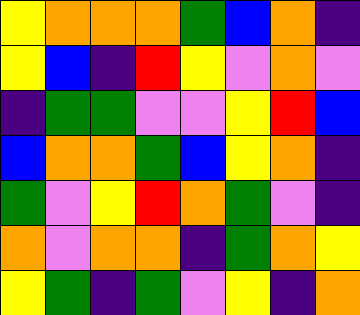[["yellow", "orange", "orange", "orange", "green", "blue", "orange", "indigo"], ["yellow", "blue", "indigo", "red", "yellow", "violet", "orange", "violet"], ["indigo", "green", "green", "violet", "violet", "yellow", "red", "blue"], ["blue", "orange", "orange", "green", "blue", "yellow", "orange", "indigo"], ["green", "violet", "yellow", "red", "orange", "green", "violet", "indigo"], ["orange", "violet", "orange", "orange", "indigo", "green", "orange", "yellow"], ["yellow", "green", "indigo", "green", "violet", "yellow", "indigo", "orange"]]